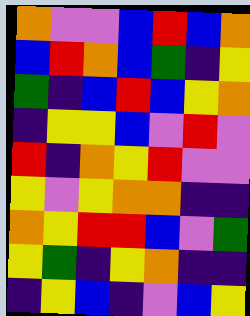[["orange", "violet", "violet", "blue", "red", "blue", "orange"], ["blue", "red", "orange", "blue", "green", "indigo", "yellow"], ["green", "indigo", "blue", "red", "blue", "yellow", "orange"], ["indigo", "yellow", "yellow", "blue", "violet", "red", "violet"], ["red", "indigo", "orange", "yellow", "red", "violet", "violet"], ["yellow", "violet", "yellow", "orange", "orange", "indigo", "indigo"], ["orange", "yellow", "red", "red", "blue", "violet", "green"], ["yellow", "green", "indigo", "yellow", "orange", "indigo", "indigo"], ["indigo", "yellow", "blue", "indigo", "violet", "blue", "yellow"]]